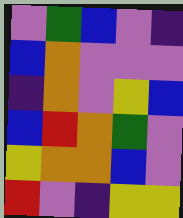[["violet", "green", "blue", "violet", "indigo"], ["blue", "orange", "violet", "violet", "violet"], ["indigo", "orange", "violet", "yellow", "blue"], ["blue", "red", "orange", "green", "violet"], ["yellow", "orange", "orange", "blue", "violet"], ["red", "violet", "indigo", "yellow", "yellow"]]